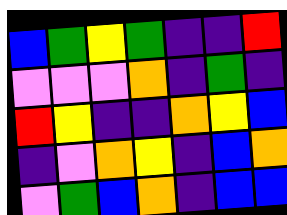[["blue", "green", "yellow", "green", "indigo", "indigo", "red"], ["violet", "violet", "violet", "orange", "indigo", "green", "indigo"], ["red", "yellow", "indigo", "indigo", "orange", "yellow", "blue"], ["indigo", "violet", "orange", "yellow", "indigo", "blue", "orange"], ["violet", "green", "blue", "orange", "indigo", "blue", "blue"]]